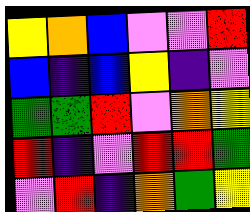[["yellow", "orange", "blue", "violet", "violet", "red"], ["blue", "indigo", "blue", "yellow", "indigo", "violet"], ["green", "green", "red", "violet", "orange", "yellow"], ["red", "indigo", "violet", "red", "red", "green"], ["violet", "red", "indigo", "orange", "green", "yellow"]]